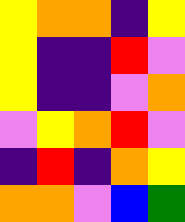[["yellow", "orange", "orange", "indigo", "yellow"], ["yellow", "indigo", "indigo", "red", "violet"], ["yellow", "indigo", "indigo", "violet", "orange"], ["violet", "yellow", "orange", "red", "violet"], ["indigo", "red", "indigo", "orange", "yellow"], ["orange", "orange", "violet", "blue", "green"]]